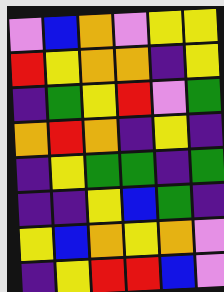[["violet", "blue", "orange", "violet", "yellow", "yellow"], ["red", "yellow", "orange", "orange", "indigo", "yellow"], ["indigo", "green", "yellow", "red", "violet", "green"], ["orange", "red", "orange", "indigo", "yellow", "indigo"], ["indigo", "yellow", "green", "green", "indigo", "green"], ["indigo", "indigo", "yellow", "blue", "green", "indigo"], ["yellow", "blue", "orange", "yellow", "orange", "violet"], ["indigo", "yellow", "red", "red", "blue", "violet"]]